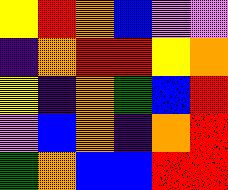[["yellow", "red", "orange", "blue", "violet", "violet"], ["indigo", "orange", "red", "red", "yellow", "orange"], ["yellow", "indigo", "orange", "green", "blue", "red"], ["violet", "blue", "orange", "indigo", "orange", "red"], ["green", "orange", "blue", "blue", "red", "red"]]